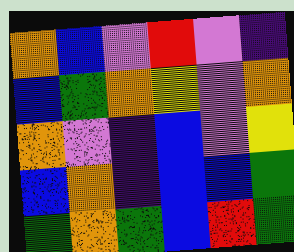[["orange", "blue", "violet", "red", "violet", "indigo"], ["blue", "green", "orange", "yellow", "violet", "orange"], ["orange", "violet", "indigo", "blue", "violet", "yellow"], ["blue", "orange", "indigo", "blue", "blue", "green"], ["green", "orange", "green", "blue", "red", "green"]]